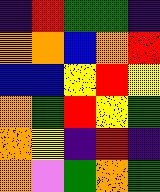[["indigo", "red", "green", "green", "indigo"], ["orange", "orange", "blue", "orange", "red"], ["blue", "blue", "yellow", "red", "yellow"], ["orange", "green", "red", "yellow", "green"], ["orange", "yellow", "indigo", "red", "indigo"], ["orange", "violet", "green", "orange", "green"]]